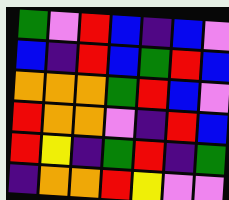[["green", "violet", "red", "blue", "indigo", "blue", "violet"], ["blue", "indigo", "red", "blue", "green", "red", "blue"], ["orange", "orange", "orange", "green", "red", "blue", "violet"], ["red", "orange", "orange", "violet", "indigo", "red", "blue"], ["red", "yellow", "indigo", "green", "red", "indigo", "green"], ["indigo", "orange", "orange", "red", "yellow", "violet", "violet"]]